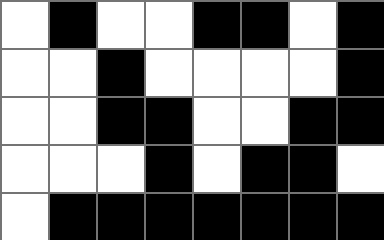[["white", "black", "white", "white", "black", "black", "white", "black"], ["white", "white", "black", "white", "white", "white", "white", "black"], ["white", "white", "black", "black", "white", "white", "black", "black"], ["white", "white", "white", "black", "white", "black", "black", "white"], ["white", "black", "black", "black", "black", "black", "black", "black"]]